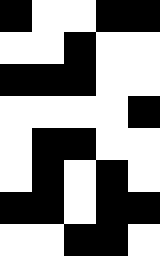[["black", "white", "white", "black", "black"], ["white", "white", "black", "white", "white"], ["black", "black", "black", "white", "white"], ["white", "white", "white", "white", "black"], ["white", "black", "black", "white", "white"], ["white", "black", "white", "black", "white"], ["black", "black", "white", "black", "black"], ["white", "white", "black", "black", "white"]]